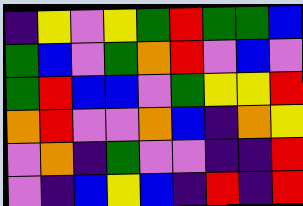[["indigo", "yellow", "violet", "yellow", "green", "red", "green", "green", "blue"], ["green", "blue", "violet", "green", "orange", "red", "violet", "blue", "violet"], ["green", "red", "blue", "blue", "violet", "green", "yellow", "yellow", "red"], ["orange", "red", "violet", "violet", "orange", "blue", "indigo", "orange", "yellow"], ["violet", "orange", "indigo", "green", "violet", "violet", "indigo", "indigo", "red"], ["violet", "indigo", "blue", "yellow", "blue", "indigo", "red", "indigo", "red"]]